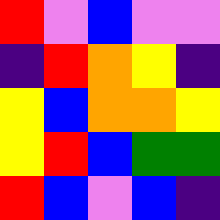[["red", "violet", "blue", "violet", "violet"], ["indigo", "red", "orange", "yellow", "indigo"], ["yellow", "blue", "orange", "orange", "yellow"], ["yellow", "red", "blue", "green", "green"], ["red", "blue", "violet", "blue", "indigo"]]